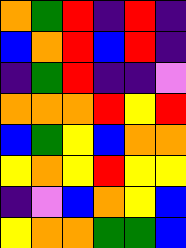[["orange", "green", "red", "indigo", "red", "indigo"], ["blue", "orange", "red", "blue", "red", "indigo"], ["indigo", "green", "red", "indigo", "indigo", "violet"], ["orange", "orange", "orange", "red", "yellow", "red"], ["blue", "green", "yellow", "blue", "orange", "orange"], ["yellow", "orange", "yellow", "red", "yellow", "yellow"], ["indigo", "violet", "blue", "orange", "yellow", "blue"], ["yellow", "orange", "orange", "green", "green", "blue"]]